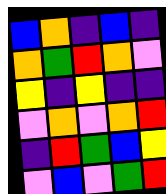[["blue", "orange", "indigo", "blue", "indigo"], ["orange", "green", "red", "orange", "violet"], ["yellow", "indigo", "yellow", "indigo", "indigo"], ["violet", "orange", "violet", "orange", "red"], ["indigo", "red", "green", "blue", "yellow"], ["violet", "blue", "violet", "green", "red"]]